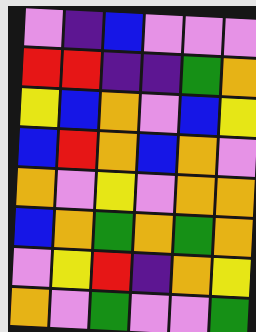[["violet", "indigo", "blue", "violet", "violet", "violet"], ["red", "red", "indigo", "indigo", "green", "orange"], ["yellow", "blue", "orange", "violet", "blue", "yellow"], ["blue", "red", "orange", "blue", "orange", "violet"], ["orange", "violet", "yellow", "violet", "orange", "orange"], ["blue", "orange", "green", "orange", "green", "orange"], ["violet", "yellow", "red", "indigo", "orange", "yellow"], ["orange", "violet", "green", "violet", "violet", "green"]]